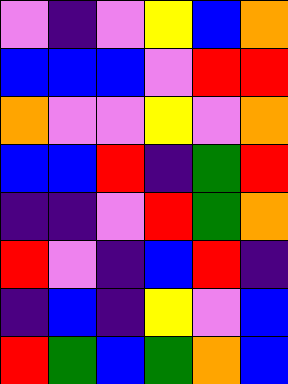[["violet", "indigo", "violet", "yellow", "blue", "orange"], ["blue", "blue", "blue", "violet", "red", "red"], ["orange", "violet", "violet", "yellow", "violet", "orange"], ["blue", "blue", "red", "indigo", "green", "red"], ["indigo", "indigo", "violet", "red", "green", "orange"], ["red", "violet", "indigo", "blue", "red", "indigo"], ["indigo", "blue", "indigo", "yellow", "violet", "blue"], ["red", "green", "blue", "green", "orange", "blue"]]